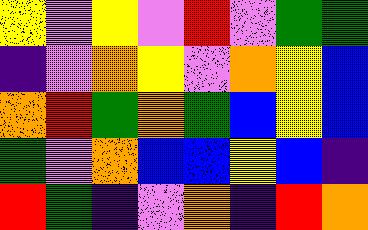[["yellow", "violet", "yellow", "violet", "red", "violet", "green", "green"], ["indigo", "violet", "orange", "yellow", "violet", "orange", "yellow", "blue"], ["orange", "red", "green", "orange", "green", "blue", "yellow", "blue"], ["green", "violet", "orange", "blue", "blue", "yellow", "blue", "indigo"], ["red", "green", "indigo", "violet", "orange", "indigo", "red", "orange"]]